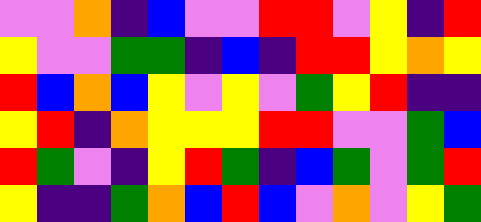[["violet", "violet", "orange", "indigo", "blue", "violet", "violet", "red", "red", "violet", "yellow", "indigo", "red"], ["yellow", "violet", "violet", "green", "green", "indigo", "blue", "indigo", "red", "red", "yellow", "orange", "yellow"], ["red", "blue", "orange", "blue", "yellow", "violet", "yellow", "violet", "green", "yellow", "red", "indigo", "indigo"], ["yellow", "red", "indigo", "orange", "yellow", "yellow", "yellow", "red", "red", "violet", "violet", "green", "blue"], ["red", "green", "violet", "indigo", "yellow", "red", "green", "indigo", "blue", "green", "violet", "green", "red"], ["yellow", "indigo", "indigo", "green", "orange", "blue", "red", "blue", "violet", "orange", "violet", "yellow", "green"]]